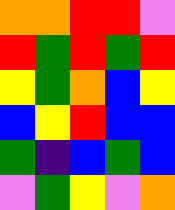[["orange", "orange", "red", "red", "violet"], ["red", "green", "red", "green", "red"], ["yellow", "green", "orange", "blue", "yellow"], ["blue", "yellow", "red", "blue", "blue"], ["green", "indigo", "blue", "green", "blue"], ["violet", "green", "yellow", "violet", "orange"]]